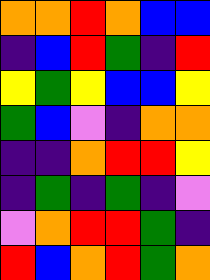[["orange", "orange", "red", "orange", "blue", "blue"], ["indigo", "blue", "red", "green", "indigo", "red"], ["yellow", "green", "yellow", "blue", "blue", "yellow"], ["green", "blue", "violet", "indigo", "orange", "orange"], ["indigo", "indigo", "orange", "red", "red", "yellow"], ["indigo", "green", "indigo", "green", "indigo", "violet"], ["violet", "orange", "red", "red", "green", "indigo"], ["red", "blue", "orange", "red", "green", "orange"]]